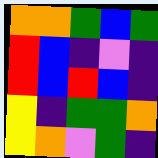[["orange", "orange", "green", "blue", "green"], ["red", "blue", "indigo", "violet", "indigo"], ["red", "blue", "red", "blue", "indigo"], ["yellow", "indigo", "green", "green", "orange"], ["yellow", "orange", "violet", "green", "indigo"]]